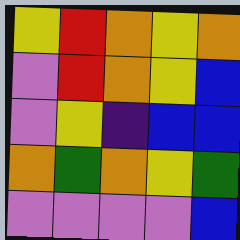[["yellow", "red", "orange", "yellow", "orange"], ["violet", "red", "orange", "yellow", "blue"], ["violet", "yellow", "indigo", "blue", "blue"], ["orange", "green", "orange", "yellow", "green"], ["violet", "violet", "violet", "violet", "blue"]]